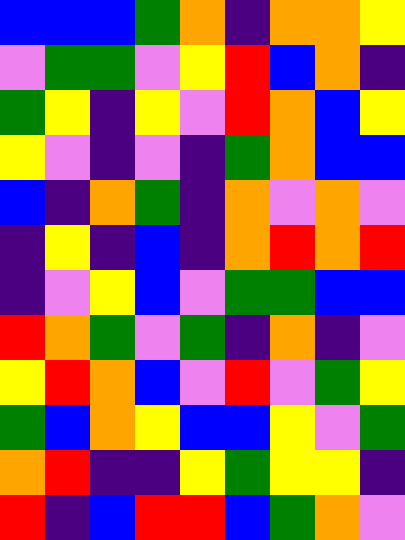[["blue", "blue", "blue", "green", "orange", "indigo", "orange", "orange", "yellow"], ["violet", "green", "green", "violet", "yellow", "red", "blue", "orange", "indigo"], ["green", "yellow", "indigo", "yellow", "violet", "red", "orange", "blue", "yellow"], ["yellow", "violet", "indigo", "violet", "indigo", "green", "orange", "blue", "blue"], ["blue", "indigo", "orange", "green", "indigo", "orange", "violet", "orange", "violet"], ["indigo", "yellow", "indigo", "blue", "indigo", "orange", "red", "orange", "red"], ["indigo", "violet", "yellow", "blue", "violet", "green", "green", "blue", "blue"], ["red", "orange", "green", "violet", "green", "indigo", "orange", "indigo", "violet"], ["yellow", "red", "orange", "blue", "violet", "red", "violet", "green", "yellow"], ["green", "blue", "orange", "yellow", "blue", "blue", "yellow", "violet", "green"], ["orange", "red", "indigo", "indigo", "yellow", "green", "yellow", "yellow", "indigo"], ["red", "indigo", "blue", "red", "red", "blue", "green", "orange", "violet"]]